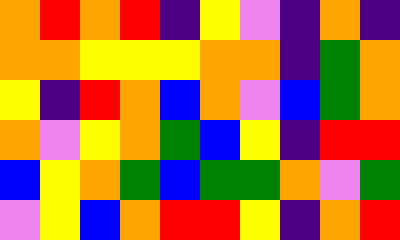[["orange", "red", "orange", "red", "indigo", "yellow", "violet", "indigo", "orange", "indigo"], ["orange", "orange", "yellow", "yellow", "yellow", "orange", "orange", "indigo", "green", "orange"], ["yellow", "indigo", "red", "orange", "blue", "orange", "violet", "blue", "green", "orange"], ["orange", "violet", "yellow", "orange", "green", "blue", "yellow", "indigo", "red", "red"], ["blue", "yellow", "orange", "green", "blue", "green", "green", "orange", "violet", "green"], ["violet", "yellow", "blue", "orange", "red", "red", "yellow", "indigo", "orange", "red"]]